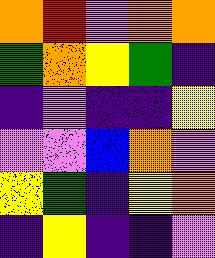[["orange", "red", "violet", "orange", "orange"], ["green", "orange", "yellow", "green", "indigo"], ["indigo", "violet", "indigo", "indigo", "yellow"], ["violet", "violet", "blue", "orange", "violet"], ["yellow", "green", "indigo", "yellow", "orange"], ["indigo", "yellow", "indigo", "indigo", "violet"]]